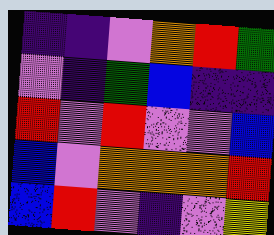[["indigo", "indigo", "violet", "orange", "red", "green"], ["violet", "indigo", "green", "blue", "indigo", "indigo"], ["red", "violet", "red", "violet", "violet", "blue"], ["blue", "violet", "orange", "orange", "orange", "red"], ["blue", "red", "violet", "indigo", "violet", "yellow"]]